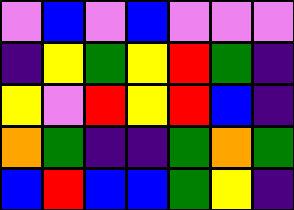[["violet", "blue", "violet", "blue", "violet", "violet", "violet"], ["indigo", "yellow", "green", "yellow", "red", "green", "indigo"], ["yellow", "violet", "red", "yellow", "red", "blue", "indigo"], ["orange", "green", "indigo", "indigo", "green", "orange", "green"], ["blue", "red", "blue", "blue", "green", "yellow", "indigo"]]